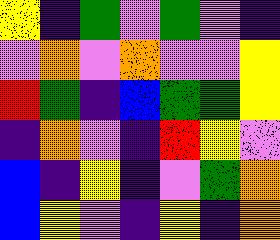[["yellow", "indigo", "green", "violet", "green", "violet", "indigo"], ["violet", "orange", "violet", "orange", "violet", "violet", "yellow"], ["red", "green", "indigo", "blue", "green", "green", "yellow"], ["indigo", "orange", "violet", "indigo", "red", "yellow", "violet"], ["blue", "indigo", "yellow", "indigo", "violet", "green", "orange"], ["blue", "yellow", "violet", "indigo", "yellow", "indigo", "orange"]]